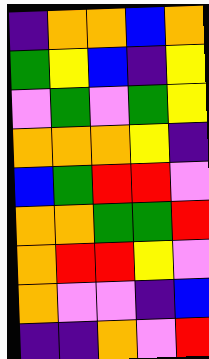[["indigo", "orange", "orange", "blue", "orange"], ["green", "yellow", "blue", "indigo", "yellow"], ["violet", "green", "violet", "green", "yellow"], ["orange", "orange", "orange", "yellow", "indigo"], ["blue", "green", "red", "red", "violet"], ["orange", "orange", "green", "green", "red"], ["orange", "red", "red", "yellow", "violet"], ["orange", "violet", "violet", "indigo", "blue"], ["indigo", "indigo", "orange", "violet", "red"]]